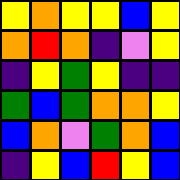[["yellow", "orange", "yellow", "yellow", "blue", "yellow"], ["orange", "red", "orange", "indigo", "violet", "yellow"], ["indigo", "yellow", "green", "yellow", "indigo", "indigo"], ["green", "blue", "green", "orange", "orange", "yellow"], ["blue", "orange", "violet", "green", "orange", "blue"], ["indigo", "yellow", "blue", "red", "yellow", "blue"]]